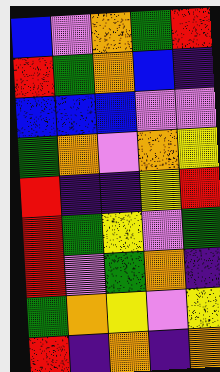[["blue", "violet", "orange", "green", "red"], ["red", "green", "orange", "blue", "indigo"], ["blue", "blue", "blue", "violet", "violet"], ["green", "orange", "violet", "orange", "yellow"], ["red", "indigo", "indigo", "yellow", "red"], ["red", "green", "yellow", "violet", "green"], ["red", "violet", "green", "orange", "indigo"], ["green", "orange", "yellow", "violet", "yellow"], ["red", "indigo", "orange", "indigo", "orange"]]